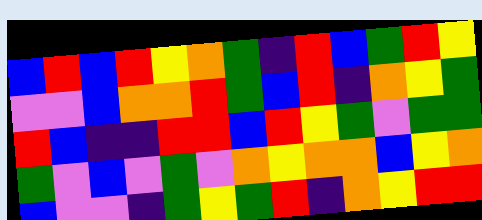[["blue", "red", "blue", "red", "yellow", "orange", "green", "indigo", "red", "blue", "green", "red", "yellow"], ["violet", "violet", "blue", "orange", "orange", "red", "green", "blue", "red", "indigo", "orange", "yellow", "green"], ["red", "blue", "indigo", "indigo", "red", "red", "blue", "red", "yellow", "green", "violet", "green", "green"], ["green", "violet", "blue", "violet", "green", "violet", "orange", "yellow", "orange", "orange", "blue", "yellow", "orange"], ["blue", "violet", "violet", "indigo", "green", "yellow", "green", "red", "indigo", "orange", "yellow", "red", "red"]]